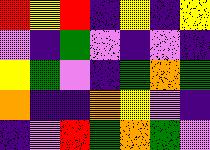[["red", "yellow", "red", "indigo", "yellow", "indigo", "yellow"], ["violet", "indigo", "green", "violet", "indigo", "violet", "indigo"], ["yellow", "green", "violet", "indigo", "green", "orange", "green"], ["orange", "indigo", "indigo", "orange", "yellow", "violet", "indigo"], ["indigo", "violet", "red", "green", "orange", "green", "violet"]]